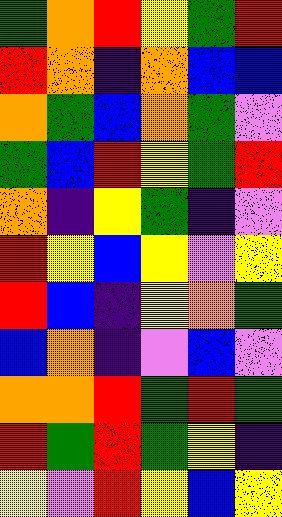[["green", "orange", "red", "yellow", "green", "red"], ["red", "orange", "indigo", "orange", "blue", "blue"], ["orange", "green", "blue", "orange", "green", "violet"], ["green", "blue", "red", "yellow", "green", "red"], ["orange", "indigo", "yellow", "green", "indigo", "violet"], ["red", "yellow", "blue", "yellow", "violet", "yellow"], ["red", "blue", "indigo", "yellow", "orange", "green"], ["blue", "orange", "indigo", "violet", "blue", "violet"], ["orange", "orange", "red", "green", "red", "green"], ["red", "green", "red", "green", "yellow", "indigo"], ["yellow", "violet", "red", "yellow", "blue", "yellow"]]